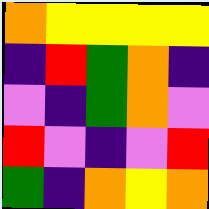[["orange", "yellow", "yellow", "yellow", "yellow"], ["indigo", "red", "green", "orange", "indigo"], ["violet", "indigo", "green", "orange", "violet"], ["red", "violet", "indigo", "violet", "red"], ["green", "indigo", "orange", "yellow", "orange"]]